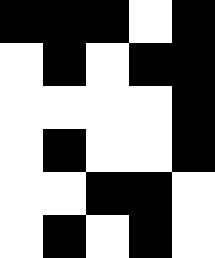[["black", "black", "black", "white", "black"], ["white", "black", "white", "black", "black"], ["white", "white", "white", "white", "black"], ["white", "black", "white", "white", "black"], ["white", "white", "black", "black", "white"], ["white", "black", "white", "black", "white"]]